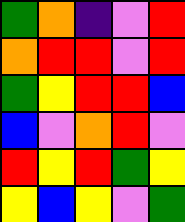[["green", "orange", "indigo", "violet", "red"], ["orange", "red", "red", "violet", "red"], ["green", "yellow", "red", "red", "blue"], ["blue", "violet", "orange", "red", "violet"], ["red", "yellow", "red", "green", "yellow"], ["yellow", "blue", "yellow", "violet", "green"]]